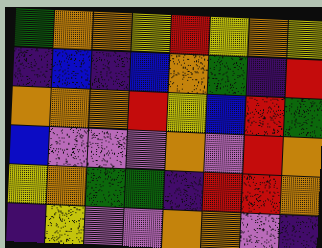[["green", "orange", "orange", "yellow", "red", "yellow", "orange", "yellow"], ["indigo", "blue", "indigo", "blue", "orange", "green", "indigo", "red"], ["orange", "orange", "orange", "red", "yellow", "blue", "red", "green"], ["blue", "violet", "violet", "violet", "orange", "violet", "red", "orange"], ["yellow", "orange", "green", "green", "indigo", "red", "red", "orange"], ["indigo", "yellow", "violet", "violet", "orange", "orange", "violet", "indigo"]]